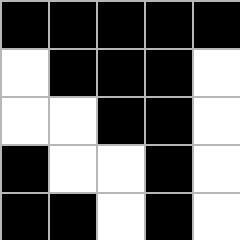[["black", "black", "black", "black", "black"], ["white", "black", "black", "black", "white"], ["white", "white", "black", "black", "white"], ["black", "white", "white", "black", "white"], ["black", "black", "white", "black", "white"]]